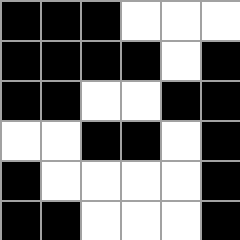[["black", "black", "black", "white", "white", "white"], ["black", "black", "black", "black", "white", "black"], ["black", "black", "white", "white", "black", "black"], ["white", "white", "black", "black", "white", "black"], ["black", "white", "white", "white", "white", "black"], ["black", "black", "white", "white", "white", "black"]]